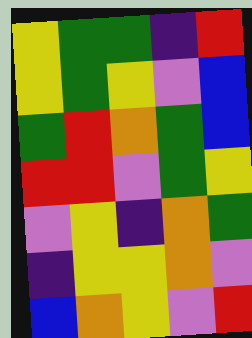[["yellow", "green", "green", "indigo", "red"], ["yellow", "green", "yellow", "violet", "blue"], ["green", "red", "orange", "green", "blue"], ["red", "red", "violet", "green", "yellow"], ["violet", "yellow", "indigo", "orange", "green"], ["indigo", "yellow", "yellow", "orange", "violet"], ["blue", "orange", "yellow", "violet", "red"]]